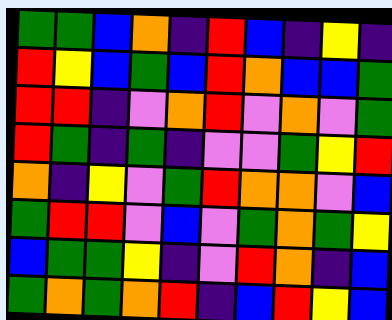[["green", "green", "blue", "orange", "indigo", "red", "blue", "indigo", "yellow", "indigo"], ["red", "yellow", "blue", "green", "blue", "red", "orange", "blue", "blue", "green"], ["red", "red", "indigo", "violet", "orange", "red", "violet", "orange", "violet", "green"], ["red", "green", "indigo", "green", "indigo", "violet", "violet", "green", "yellow", "red"], ["orange", "indigo", "yellow", "violet", "green", "red", "orange", "orange", "violet", "blue"], ["green", "red", "red", "violet", "blue", "violet", "green", "orange", "green", "yellow"], ["blue", "green", "green", "yellow", "indigo", "violet", "red", "orange", "indigo", "blue"], ["green", "orange", "green", "orange", "red", "indigo", "blue", "red", "yellow", "blue"]]